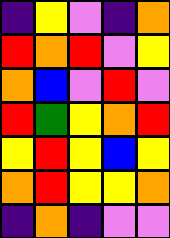[["indigo", "yellow", "violet", "indigo", "orange"], ["red", "orange", "red", "violet", "yellow"], ["orange", "blue", "violet", "red", "violet"], ["red", "green", "yellow", "orange", "red"], ["yellow", "red", "yellow", "blue", "yellow"], ["orange", "red", "yellow", "yellow", "orange"], ["indigo", "orange", "indigo", "violet", "violet"]]